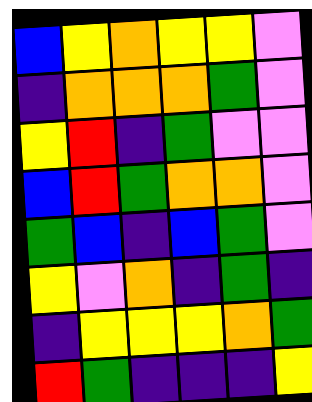[["blue", "yellow", "orange", "yellow", "yellow", "violet"], ["indigo", "orange", "orange", "orange", "green", "violet"], ["yellow", "red", "indigo", "green", "violet", "violet"], ["blue", "red", "green", "orange", "orange", "violet"], ["green", "blue", "indigo", "blue", "green", "violet"], ["yellow", "violet", "orange", "indigo", "green", "indigo"], ["indigo", "yellow", "yellow", "yellow", "orange", "green"], ["red", "green", "indigo", "indigo", "indigo", "yellow"]]